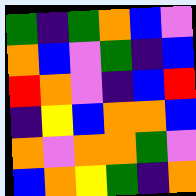[["green", "indigo", "green", "orange", "blue", "violet"], ["orange", "blue", "violet", "green", "indigo", "blue"], ["red", "orange", "violet", "indigo", "blue", "red"], ["indigo", "yellow", "blue", "orange", "orange", "blue"], ["orange", "violet", "orange", "orange", "green", "violet"], ["blue", "orange", "yellow", "green", "indigo", "orange"]]